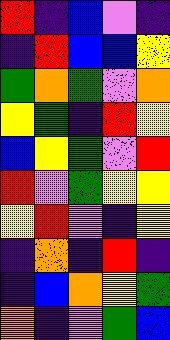[["red", "indigo", "blue", "violet", "indigo"], ["indigo", "red", "blue", "blue", "yellow"], ["green", "orange", "green", "violet", "orange"], ["yellow", "green", "indigo", "red", "yellow"], ["blue", "yellow", "green", "violet", "red"], ["red", "violet", "green", "yellow", "yellow"], ["yellow", "red", "violet", "indigo", "yellow"], ["indigo", "orange", "indigo", "red", "indigo"], ["indigo", "blue", "orange", "yellow", "green"], ["orange", "indigo", "violet", "green", "blue"]]